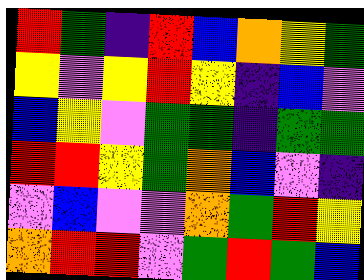[["red", "green", "indigo", "red", "blue", "orange", "yellow", "green"], ["yellow", "violet", "yellow", "red", "yellow", "indigo", "blue", "violet"], ["blue", "yellow", "violet", "green", "green", "indigo", "green", "green"], ["red", "red", "yellow", "green", "orange", "blue", "violet", "indigo"], ["violet", "blue", "violet", "violet", "orange", "green", "red", "yellow"], ["orange", "red", "red", "violet", "green", "red", "green", "blue"]]